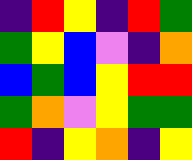[["indigo", "red", "yellow", "indigo", "red", "green"], ["green", "yellow", "blue", "violet", "indigo", "orange"], ["blue", "green", "blue", "yellow", "red", "red"], ["green", "orange", "violet", "yellow", "green", "green"], ["red", "indigo", "yellow", "orange", "indigo", "yellow"]]